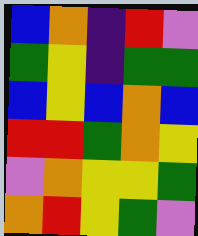[["blue", "orange", "indigo", "red", "violet"], ["green", "yellow", "indigo", "green", "green"], ["blue", "yellow", "blue", "orange", "blue"], ["red", "red", "green", "orange", "yellow"], ["violet", "orange", "yellow", "yellow", "green"], ["orange", "red", "yellow", "green", "violet"]]